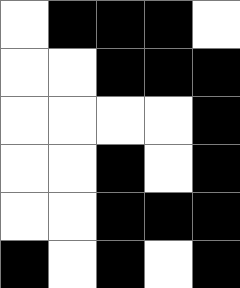[["white", "black", "black", "black", "white"], ["white", "white", "black", "black", "black"], ["white", "white", "white", "white", "black"], ["white", "white", "black", "white", "black"], ["white", "white", "black", "black", "black"], ["black", "white", "black", "white", "black"]]